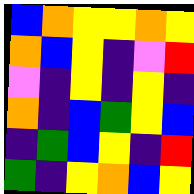[["blue", "orange", "yellow", "yellow", "orange", "yellow"], ["orange", "blue", "yellow", "indigo", "violet", "red"], ["violet", "indigo", "yellow", "indigo", "yellow", "indigo"], ["orange", "indigo", "blue", "green", "yellow", "blue"], ["indigo", "green", "blue", "yellow", "indigo", "red"], ["green", "indigo", "yellow", "orange", "blue", "yellow"]]